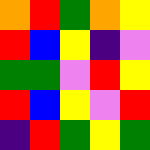[["orange", "red", "green", "orange", "yellow"], ["red", "blue", "yellow", "indigo", "violet"], ["green", "green", "violet", "red", "yellow"], ["red", "blue", "yellow", "violet", "red"], ["indigo", "red", "green", "yellow", "green"]]